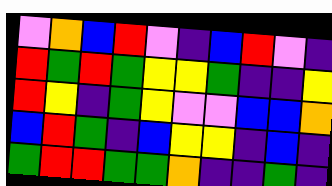[["violet", "orange", "blue", "red", "violet", "indigo", "blue", "red", "violet", "indigo"], ["red", "green", "red", "green", "yellow", "yellow", "green", "indigo", "indigo", "yellow"], ["red", "yellow", "indigo", "green", "yellow", "violet", "violet", "blue", "blue", "orange"], ["blue", "red", "green", "indigo", "blue", "yellow", "yellow", "indigo", "blue", "indigo"], ["green", "red", "red", "green", "green", "orange", "indigo", "indigo", "green", "indigo"]]